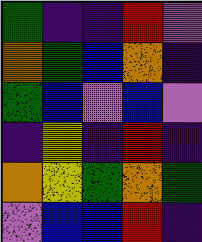[["green", "indigo", "indigo", "red", "violet"], ["orange", "green", "blue", "orange", "indigo"], ["green", "blue", "violet", "blue", "violet"], ["indigo", "yellow", "indigo", "red", "indigo"], ["orange", "yellow", "green", "orange", "green"], ["violet", "blue", "blue", "red", "indigo"]]